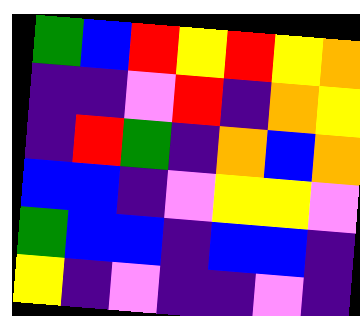[["green", "blue", "red", "yellow", "red", "yellow", "orange"], ["indigo", "indigo", "violet", "red", "indigo", "orange", "yellow"], ["indigo", "red", "green", "indigo", "orange", "blue", "orange"], ["blue", "blue", "indigo", "violet", "yellow", "yellow", "violet"], ["green", "blue", "blue", "indigo", "blue", "blue", "indigo"], ["yellow", "indigo", "violet", "indigo", "indigo", "violet", "indigo"]]